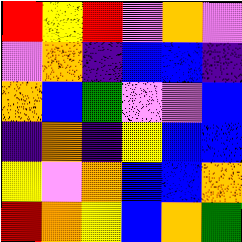[["red", "yellow", "red", "violet", "orange", "violet"], ["violet", "orange", "indigo", "blue", "blue", "indigo"], ["orange", "blue", "green", "violet", "violet", "blue"], ["indigo", "orange", "indigo", "yellow", "blue", "blue"], ["yellow", "violet", "orange", "blue", "blue", "orange"], ["red", "orange", "yellow", "blue", "orange", "green"]]